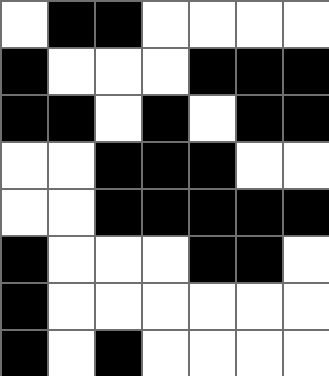[["white", "black", "black", "white", "white", "white", "white"], ["black", "white", "white", "white", "black", "black", "black"], ["black", "black", "white", "black", "white", "black", "black"], ["white", "white", "black", "black", "black", "white", "white"], ["white", "white", "black", "black", "black", "black", "black"], ["black", "white", "white", "white", "black", "black", "white"], ["black", "white", "white", "white", "white", "white", "white"], ["black", "white", "black", "white", "white", "white", "white"]]